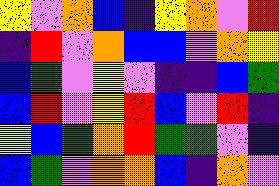[["yellow", "violet", "orange", "blue", "indigo", "yellow", "orange", "violet", "red"], ["indigo", "red", "violet", "orange", "blue", "blue", "violet", "orange", "yellow"], ["blue", "green", "violet", "yellow", "violet", "indigo", "indigo", "blue", "green"], ["blue", "red", "violet", "yellow", "red", "blue", "violet", "red", "indigo"], ["yellow", "blue", "green", "orange", "red", "green", "green", "violet", "indigo"], ["blue", "green", "violet", "orange", "orange", "blue", "indigo", "orange", "violet"]]